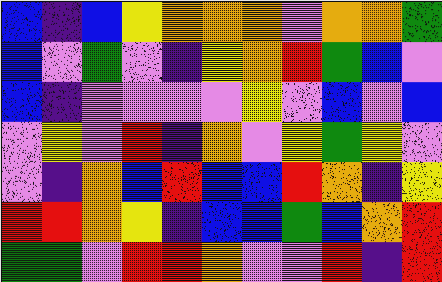[["blue", "indigo", "blue", "yellow", "orange", "orange", "orange", "violet", "orange", "orange", "green"], ["blue", "violet", "green", "violet", "indigo", "yellow", "orange", "red", "green", "blue", "violet"], ["blue", "indigo", "violet", "violet", "violet", "violet", "yellow", "violet", "blue", "violet", "blue"], ["violet", "yellow", "violet", "red", "indigo", "orange", "violet", "yellow", "green", "yellow", "violet"], ["violet", "indigo", "orange", "blue", "red", "blue", "blue", "red", "orange", "indigo", "yellow"], ["red", "red", "orange", "yellow", "indigo", "blue", "blue", "green", "blue", "orange", "red"], ["green", "green", "violet", "red", "red", "orange", "violet", "violet", "red", "indigo", "red"]]